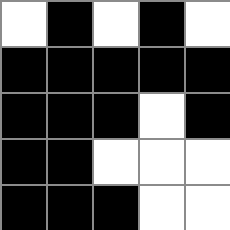[["white", "black", "white", "black", "white"], ["black", "black", "black", "black", "black"], ["black", "black", "black", "white", "black"], ["black", "black", "white", "white", "white"], ["black", "black", "black", "white", "white"]]